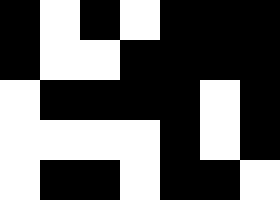[["black", "white", "black", "white", "black", "black", "black"], ["black", "white", "white", "black", "black", "black", "black"], ["white", "black", "black", "black", "black", "white", "black"], ["white", "white", "white", "white", "black", "white", "black"], ["white", "black", "black", "white", "black", "black", "white"]]